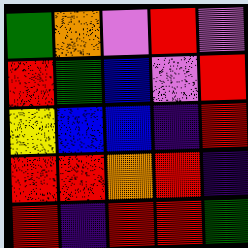[["green", "orange", "violet", "red", "violet"], ["red", "green", "blue", "violet", "red"], ["yellow", "blue", "blue", "indigo", "red"], ["red", "red", "orange", "red", "indigo"], ["red", "indigo", "red", "red", "green"]]